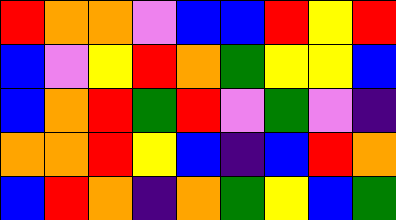[["red", "orange", "orange", "violet", "blue", "blue", "red", "yellow", "red"], ["blue", "violet", "yellow", "red", "orange", "green", "yellow", "yellow", "blue"], ["blue", "orange", "red", "green", "red", "violet", "green", "violet", "indigo"], ["orange", "orange", "red", "yellow", "blue", "indigo", "blue", "red", "orange"], ["blue", "red", "orange", "indigo", "orange", "green", "yellow", "blue", "green"]]